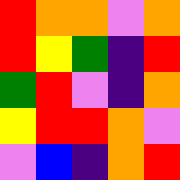[["red", "orange", "orange", "violet", "orange"], ["red", "yellow", "green", "indigo", "red"], ["green", "red", "violet", "indigo", "orange"], ["yellow", "red", "red", "orange", "violet"], ["violet", "blue", "indigo", "orange", "red"]]